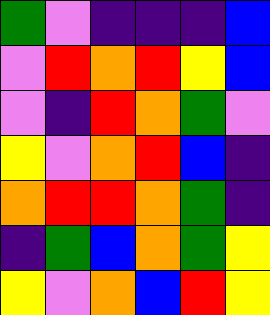[["green", "violet", "indigo", "indigo", "indigo", "blue"], ["violet", "red", "orange", "red", "yellow", "blue"], ["violet", "indigo", "red", "orange", "green", "violet"], ["yellow", "violet", "orange", "red", "blue", "indigo"], ["orange", "red", "red", "orange", "green", "indigo"], ["indigo", "green", "blue", "orange", "green", "yellow"], ["yellow", "violet", "orange", "blue", "red", "yellow"]]